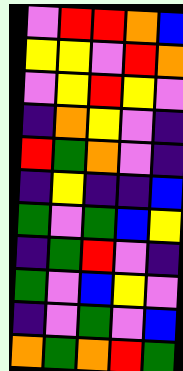[["violet", "red", "red", "orange", "blue"], ["yellow", "yellow", "violet", "red", "orange"], ["violet", "yellow", "red", "yellow", "violet"], ["indigo", "orange", "yellow", "violet", "indigo"], ["red", "green", "orange", "violet", "indigo"], ["indigo", "yellow", "indigo", "indigo", "blue"], ["green", "violet", "green", "blue", "yellow"], ["indigo", "green", "red", "violet", "indigo"], ["green", "violet", "blue", "yellow", "violet"], ["indigo", "violet", "green", "violet", "blue"], ["orange", "green", "orange", "red", "green"]]